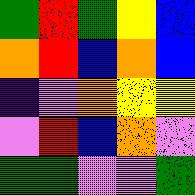[["green", "red", "green", "yellow", "blue"], ["orange", "red", "blue", "orange", "blue"], ["indigo", "violet", "orange", "yellow", "yellow"], ["violet", "red", "blue", "orange", "violet"], ["green", "green", "violet", "violet", "green"]]